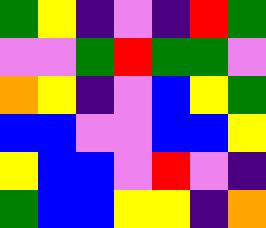[["green", "yellow", "indigo", "violet", "indigo", "red", "green"], ["violet", "violet", "green", "red", "green", "green", "violet"], ["orange", "yellow", "indigo", "violet", "blue", "yellow", "green"], ["blue", "blue", "violet", "violet", "blue", "blue", "yellow"], ["yellow", "blue", "blue", "violet", "red", "violet", "indigo"], ["green", "blue", "blue", "yellow", "yellow", "indigo", "orange"]]